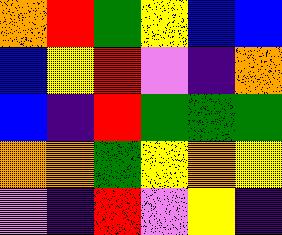[["orange", "red", "green", "yellow", "blue", "blue"], ["blue", "yellow", "red", "violet", "indigo", "orange"], ["blue", "indigo", "red", "green", "green", "green"], ["orange", "orange", "green", "yellow", "orange", "yellow"], ["violet", "indigo", "red", "violet", "yellow", "indigo"]]